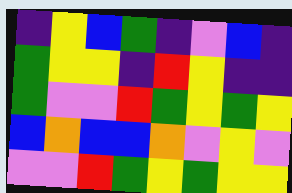[["indigo", "yellow", "blue", "green", "indigo", "violet", "blue", "indigo"], ["green", "yellow", "yellow", "indigo", "red", "yellow", "indigo", "indigo"], ["green", "violet", "violet", "red", "green", "yellow", "green", "yellow"], ["blue", "orange", "blue", "blue", "orange", "violet", "yellow", "violet"], ["violet", "violet", "red", "green", "yellow", "green", "yellow", "yellow"]]